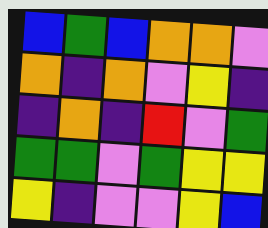[["blue", "green", "blue", "orange", "orange", "violet"], ["orange", "indigo", "orange", "violet", "yellow", "indigo"], ["indigo", "orange", "indigo", "red", "violet", "green"], ["green", "green", "violet", "green", "yellow", "yellow"], ["yellow", "indigo", "violet", "violet", "yellow", "blue"]]